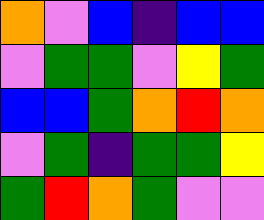[["orange", "violet", "blue", "indigo", "blue", "blue"], ["violet", "green", "green", "violet", "yellow", "green"], ["blue", "blue", "green", "orange", "red", "orange"], ["violet", "green", "indigo", "green", "green", "yellow"], ["green", "red", "orange", "green", "violet", "violet"]]